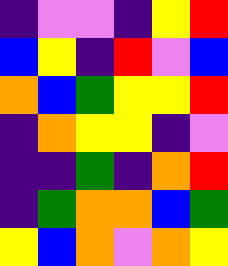[["indigo", "violet", "violet", "indigo", "yellow", "red"], ["blue", "yellow", "indigo", "red", "violet", "blue"], ["orange", "blue", "green", "yellow", "yellow", "red"], ["indigo", "orange", "yellow", "yellow", "indigo", "violet"], ["indigo", "indigo", "green", "indigo", "orange", "red"], ["indigo", "green", "orange", "orange", "blue", "green"], ["yellow", "blue", "orange", "violet", "orange", "yellow"]]